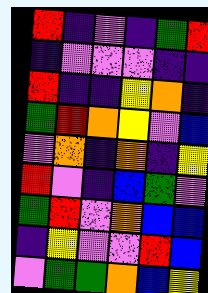[["red", "indigo", "violet", "indigo", "green", "red"], ["indigo", "violet", "violet", "violet", "indigo", "indigo"], ["red", "indigo", "indigo", "yellow", "orange", "indigo"], ["green", "red", "orange", "yellow", "violet", "blue"], ["violet", "orange", "indigo", "orange", "indigo", "yellow"], ["red", "violet", "indigo", "blue", "green", "violet"], ["green", "red", "violet", "orange", "blue", "blue"], ["indigo", "yellow", "violet", "violet", "red", "blue"], ["violet", "green", "green", "orange", "blue", "yellow"]]